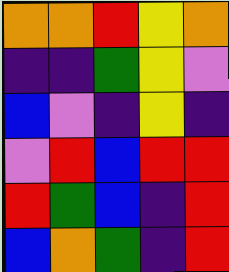[["orange", "orange", "red", "yellow", "orange"], ["indigo", "indigo", "green", "yellow", "violet"], ["blue", "violet", "indigo", "yellow", "indigo"], ["violet", "red", "blue", "red", "red"], ["red", "green", "blue", "indigo", "red"], ["blue", "orange", "green", "indigo", "red"]]